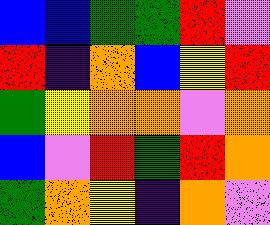[["blue", "blue", "green", "green", "red", "violet"], ["red", "indigo", "orange", "blue", "yellow", "red"], ["green", "yellow", "orange", "orange", "violet", "orange"], ["blue", "violet", "red", "green", "red", "orange"], ["green", "orange", "yellow", "indigo", "orange", "violet"]]